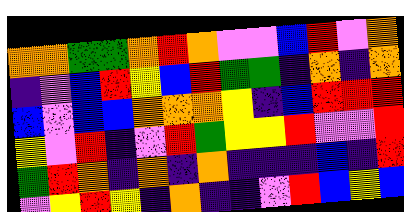[["orange", "orange", "green", "green", "orange", "red", "orange", "violet", "violet", "blue", "red", "violet", "orange"], ["indigo", "violet", "blue", "red", "yellow", "blue", "red", "green", "green", "indigo", "orange", "indigo", "orange"], ["blue", "violet", "blue", "blue", "orange", "orange", "orange", "yellow", "indigo", "blue", "red", "red", "red"], ["yellow", "violet", "red", "indigo", "violet", "red", "green", "yellow", "yellow", "red", "violet", "violet", "red"], ["green", "red", "orange", "indigo", "orange", "indigo", "orange", "indigo", "indigo", "indigo", "blue", "indigo", "red"], ["violet", "yellow", "red", "yellow", "indigo", "orange", "indigo", "indigo", "violet", "red", "blue", "yellow", "blue"]]